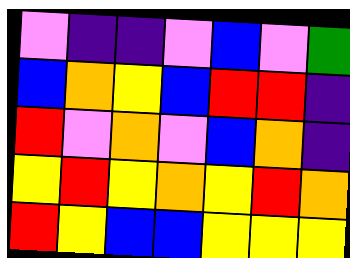[["violet", "indigo", "indigo", "violet", "blue", "violet", "green"], ["blue", "orange", "yellow", "blue", "red", "red", "indigo"], ["red", "violet", "orange", "violet", "blue", "orange", "indigo"], ["yellow", "red", "yellow", "orange", "yellow", "red", "orange"], ["red", "yellow", "blue", "blue", "yellow", "yellow", "yellow"]]